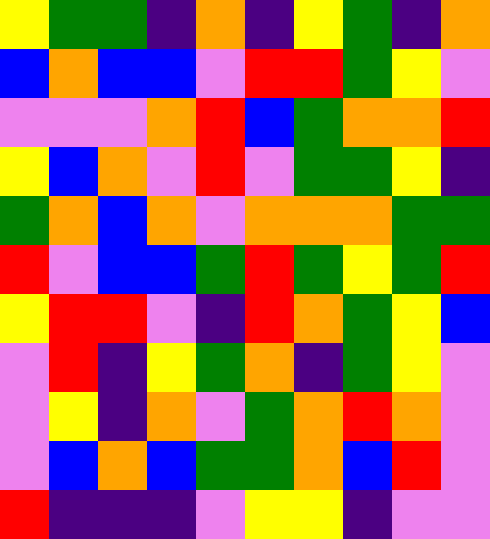[["yellow", "green", "green", "indigo", "orange", "indigo", "yellow", "green", "indigo", "orange"], ["blue", "orange", "blue", "blue", "violet", "red", "red", "green", "yellow", "violet"], ["violet", "violet", "violet", "orange", "red", "blue", "green", "orange", "orange", "red"], ["yellow", "blue", "orange", "violet", "red", "violet", "green", "green", "yellow", "indigo"], ["green", "orange", "blue", "orange", "violet", "orange", "orange", "orange", "green", "green"], ["red", "violet", "blue", "blue", "green", "red", "green", "yellow", "green", "red"], ["yellow", "red", "red", "violet", "indigo", "red", "orange", "green", "yellow", "blue"], ["violet", "red", "indigo", "yellow", "green", "orange", "indigo", "green", "yellow", "violet"], ["violet", "yellow", "indigo", "orange", "violet", "green", "orange", "red", "orange", "violet"], ["violet", "blue", "orange", "blue", "green", "green", "orange", "blue", "red", "violet"], ["red", "indigo", "indigo", "indigo", "violet", "yellow", "yellow", "indigo", "violet", "violet"]]